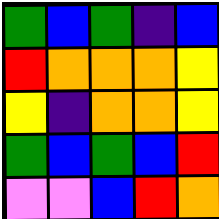[["green", "blue", "green", "indigo", "blue"], ["red", "orange", "orange", "orange", "yellow"], ["yellow", "indigo", "orange", "orange", "yellow"], ["green", "blue", "green", "blue", "red"], ["violet", "violet", "blue", "red", "orange"]]